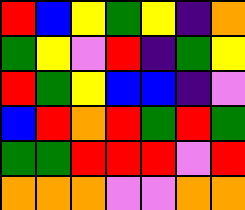[["red", "blue", "yellow", "green", "yellow", "indigo", "orange"], ["green", "yellow", "violet", "red", "indigo", "green", "yellow"], ["red", "green", "yellow", "blue", "blue", "indigo", "violet"], ["blue", "red", "orange", "red", "green", "red", "green"], ["green", "green", "red", "red", "red", "violet", "red"], ["orange", "orange", "orange", "violet", "violet", "orange", "orange"]]